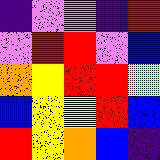[["indigo", "violet", "violet", "indigo", "red"], ["violet", "red", "red", "violet", "blue"], ["orange", "yellow", "red", "red", "yellow"], ["blue", "yellow", "yellow", "red", "blue"], ["red", "yellow", "orange", "blue", "indigo"]]